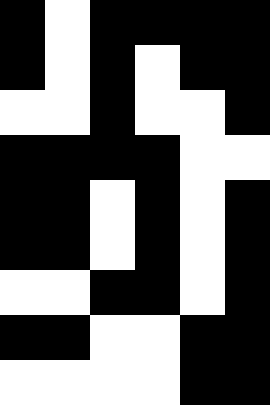[["black", "white", "black", "black", "black", "black"], ["black", "white", "black", "white", "black", "black"], ["white", "white", "black", "white", "white", "black"], ["black", "black", "black", "black", "white", "white"], ["black", "black", "white", "black", "white", "black"], ["black", "black", "white", "black", "white", "black"], ["white", "white", "black", "black", "white", "black"], ["black", "black", "white", "white", "black", "black"], ["white", "white", "white", "white", "black", "black"]]